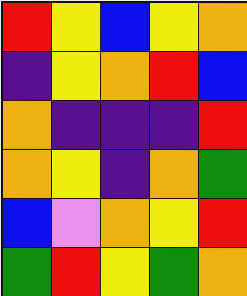[["red", "yellow", "blue", "yellow", "orange"], ["indigo", "yellow", "orange", "red", "blue"], ["orange", "indigo", "indigo", "indigo", "red"], ["orange", "yellow", "indigo", "orange", "green"], ["blue", "violet", "orange", "yellow", "red"], ["green", "red", "yellow", "green", "orange"]]